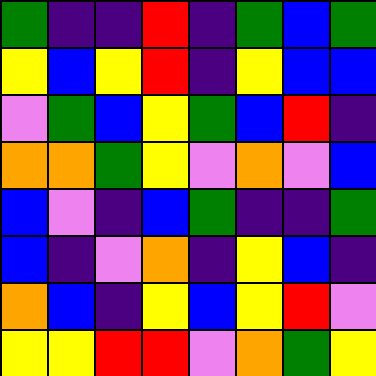[["green", "indigo", "indigo", "red", "indigo", "green", "blue", "green"], ["yellow", "blue", "yellow", "red", "indigo", "yellow", "blue", "blue"], ["violet", "green", "blue", "yellow", "green", "blue", "red", "indigo"], ["orange", "orange", "green", "yellow", "violet", "orange", "violet", "blue"], ["blue", "violet", "indigo", "blue", "green", "indigo", "indigo", "green"], ["blue", "indigo", "violet", "orange", "indigo", "yellow", "blue", "indigo"], ["orange", "blue", "indigo", "yellow", "blue", "yellow", "red", "violet"], ["yellow", "yellow", "red", "red", "violet", "orange", "green", "yellow"]]